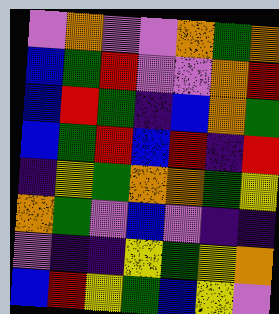[["violet", "orange", "violet", "violet", "orange", "green", "orange"], ["blue", "green", "red", "violet", "violet", "orange", "red"], ["blue", "red", "green", "indigo", "blue", "orange", "green"], ["blue", "green", "red", "blue", "red", "indigo", "red"], ["indigo", "yellow", "green", "orange", "orange", "green", "yellow"], ["orange", "green", "violet", "blue", "violet", "indigo", "indigo"], ["violet", "indigo", "indigo", "yellow", "green", "yellow", "orange"], ["blue", "red", "yellow", "green", "blue", "yellow", "violet"]]